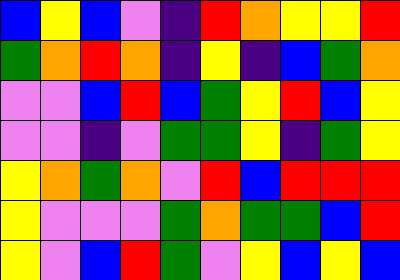[["blue", "yellow", "blue", "violet", "indigo", "red", "orange", "yellow", "yellow", "red"], ["green", "orange", "red", "orange", "indigo", "yellow", "indigo", "blue", "green", "orange"], ["violet", "violet", "blue", "red", "blue", "green", "yellow", "red", "blue", "yellow"], ["violet", "violet", "indigo", "violet", "green", "green", "yellow", "indigo", "green", "yellow"], ["yellow", "orange", "green", "orange", "violet", "red", "blue", "red", "red", "red"], ["yellow", "violet", "violet", "violet", "green", "orange", "green", "green", "blue", "red"], ["yellow", "violet", "blue", "red", "green", "violet", "yellow", "blue", "yellow", "blue"]]